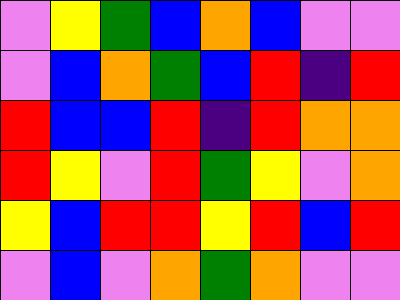[["violet", "yellow", "green", "blue", "orange", "blue", "violet", "violet"], ["violet", "blue", "orange", "green", "blue", "red", "indigo", "red"], ["red", "blue", "blue", "red", "indigo", "red", "orange", "orange"], ["red", "yellow", "violet", "red", "green", "yellow", "violet", "orange"], ["yellow", "blue", "red", "red", "yellow", "red", "blue", "red"], ["violet", "blue", "violet", "orange", "green", "orange", "violet", "violet"]]